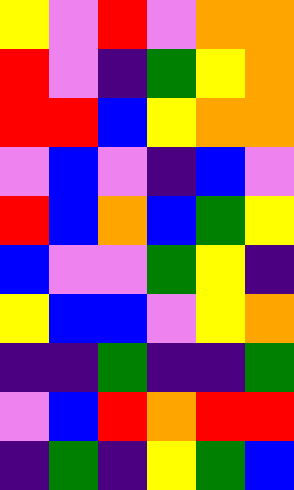[["yellow", "violet", "red", "violet", "orange", "orange"], ["red", "violet", "indigo", "green", "yellow", "orange"], ["red", "red", "blue", "yellow", "orange", "orange"], ["violet", "blue", "violet", "indigo", "blue", "violet"], ["red", "blue", "orange", "blue", "green", "yellow"], ["blue", "violet", "violet", "green", "yellow", "indigo"], ["yellow", "blue", "blue", "violet", "yellow", "orange"], ["indigo", "indigo", "green", "indigo", "indigo", "green"], ["violet", "blue", "red", "orange", "red", "red"], ["indigo", "green", "indigo", "yellow", "green", "blue"]]